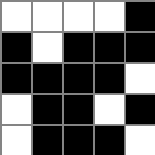[["white", "white", "white", "white", "black"], ["black", "white", "black", "black", "black"], ["black", "black", "black", "black", "white"], ["white", "black", "black", "white", "black"], ["white", "black", "black", "black", "white"]]